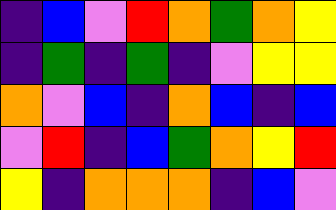[["indigo", "blue", "violet", "red", "orange", "green", "orange", "yellow"], ["indigo", "green", "indigo", "green", "indigo", "violet", "yellow", "yellow"], ["orange", "violet", "blue", "indigo", "orange", "blue", "indigo", "blue"], ["violet", "red", "indigo", "blue", "green", "orange", "yellow", "red"], ["yellow", "indigo", "orange", "orange", "orange", "indigo", "blue", "violet"]]